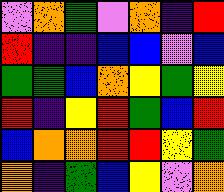[["violet", "orange", "green", "violet", "orange", "indigo", "red"], ["red", "indigo", "indigo", "blue", "blue", "violet", "blue"], ["green", "green", "blue", "orange", "yellow", "green", "yellow"], ["red", "indigo", "yellow", "red", "green", "blue", "red"], ["blue", "orange", "orange", "red", "red", "yellow", "green"], ["orange", "indigo", "green", "blue", "yellow", "violet", "orange"]]